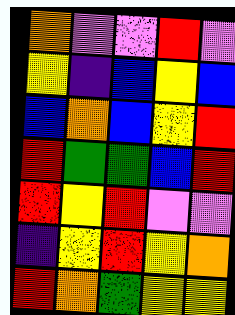[["orange", "violet", "violet", "red", "violet"], ["yellow", "indigo", "blue", "yellow", "blue"], ["blue", "orange", "blue", "yellow", "red"], ["red", "green", "green", "blue", "red"], ["red", "yellow", "red", "violet", "violet"], ["indigo", "yellow", "red", "yellow", "orange"], ["red", "orange", "green", "yellow", "yellow"]]